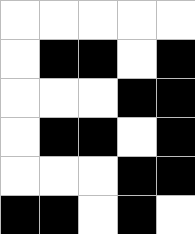[["white", "white", "white", "white", "white"], ["white", "black", "black", "white", "black"], ["white", "white", "white", "black", "black"], ["white", "black", "black", "white", "black"], ["white", "white", "white", "black", "black"], ["black", "black", "white", "black", "white"]]